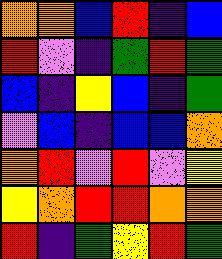[["orange", "orange", "blue", "red", "indigo", "blue"], ["red", "violet", "indigo", "green", "red", "green"], ["blue", "indigo", "yellow", "blue", "indigo", "green"], ["violet", "blue", "indigo", "blue", "blue", "orange"], ["orange", "red", "violet", "red", "violet", "yellow"], ["yellow", "orange", "red", "red", "orange", "orange"], ["red", "indigo", "green", "yellow", "red", "green"]]